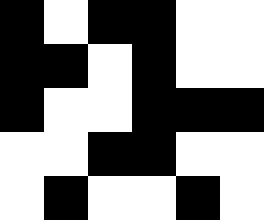[["black", "white", "black", "black", "white", "white"], ["black", "black", "white", "black", "white", "white"], ["black", "white", "white", "black", "black", "black"], ["white", "white", "black", "black", "white", "white"], ["white", "black", "white", "white", "black", "white"]]